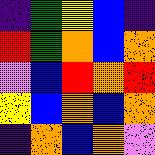[["indigo", "green", "yellow", "blue", "indigo"], ["red", "green", "orange", "blue", "orange"], ["violet", "blue", "red", "orange", "red"], ["yellow", "blue", "orange", "blue", "orange"], ["indigo", "orange", "blue", "orange", "violet"]]